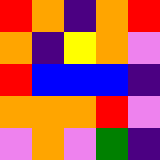[["red", "orange", "indigo", "orange", "red"], ["orange", "indigo", "yellow", "orange", "violet"], ["red", "blue", "blue", "blue", "indigo"], ["orange", "orange", "orange", "red", "violet"], ["violet", "orange", "violet", "green", "indigo"]]